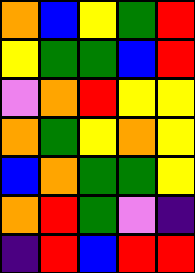[["orange", "blue", "yellow", "green", "red"], ["yellow", "green", "green", "blue", "red"], ["violet", "orange", "red", "yellow", "yellow"], ["orange", "green", "yellow", "orange", "yellow"], ["blue", "orange", "green", "green", "yellow"], ["orange", "red", "green", "violet", "indigo"], ["indigo", "red", "blue", "red", "red"]]